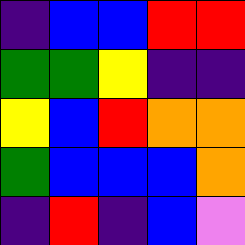[["indigo", "blue", "blue", "red", "red"], ["green", "green", "yellow", "indigo", "indigo"], ["yellow", "blue", "red", "orange", "orange"], ["green", "blue", "blue", "blue", "orange"], ["indigo", "red", "indigo", "blue", "violet"]]